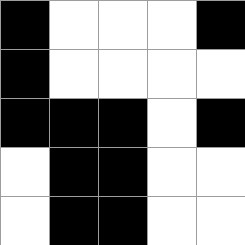[["black", "white", "white", "white", "black"], ["black", "white", "white", "white", "white"], ["black", "black", "black", "white", "black"], ["white", "black", "black", "white", "white"], ["white", "black", "black", "white", "white"]]